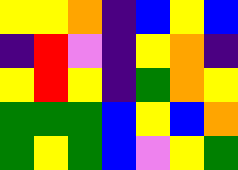[["yellow", "yellow", "orange", "indigo", "blue", "yellow", "blue"], ["indigo", "red", "violet", "indigo", "yellow", "orange", "indigo"], ["yellow", "red", "yellow", "indigo", "green", "orange", "yellow"], ["green", "green", "green", "blue", "yellow", "blue", "orange"], ["green", "yellow", "green", "blue", "violet", "yellow", "green"]]